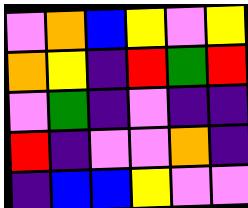[["violet", "orange", "blue", "yellow", "violet", "yellow"], ["orange", "yellow", "indigo", "red", "green", "red"], ["violet", "green", "indigo", "violet", "indigo", "indigo"], ["red", "indigo", "violet", "violet", "orange", "indigo"], ["indigo", "blue", "blue", "yellow", "violet", "violet"]]